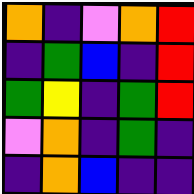[["orange", "indigo", "violet", "orange", "red"], ["indigo", "green", "blue", "indigo", "red"], ["green", "yellow", "indigo", "green", "red"], ["violet", "orange", "indigo", "green", "indigo"], ["indigo", "orange", "blue", "indigo", "indigo"]]